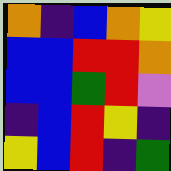[["orange", "indigo", "blue", "orange", "yellow"], ["blue", "blue", "red", "red", "orange"], ["blue", "blue", "green", "red", "violet"], ["indigo", "blue", "red", "yellow", "indigo"], ["yellow", "blue", "red", "indigo", "green"]]